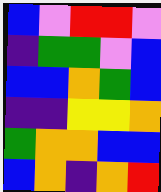[["blue", "violet", "red", "red", "violet"], ["indigo", "green", "green", "violet", "blue"], ["blue", "blue", "orange", "green", "blue"], ["indigo", "indigo", "yellow", "yellow", "orange"], ["green", "orange", "orange", "blue", "blue"], ["blue", "orange", "indigo", "orange", "red"]]